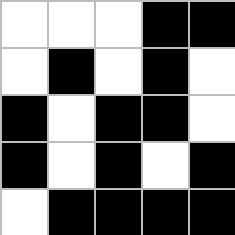[["white", "white", "white", "black", "black"], ["white", "black", "white", "black", "white"], ["black", "white", "black", "black", "white"], ["black", "white", "black", "white", "black"], ["white", "black", "black", "black", "black"]]